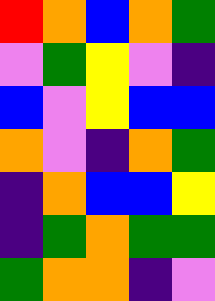[["red", "orange", "blue", "orange", "green"], ["violet", "green", "yellow", "violet", "indigo"], ["blue", "violet", "yellow", "blue", "blue"], ["orange", "violet", "indigo", "orange", "green"], ["indigo", "orange", "blue", "blue", "yellow"], ["indigo", "green", "orange", "green", "green"], ["green", "orange", "orange", "indigo", "violet"]]